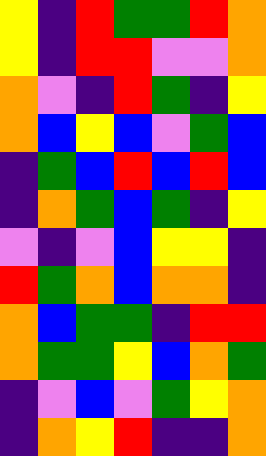[["yellow", "indigo", "red", "green", "green", "red", "orange"], ["yellow", "indigo", "red", "red", "violet", "violet", "orange"], ["orange", "violet", "indigo", "red", "green", "indigo", "yellow"], ["orange", "blue", "yellow", "blue", "violet", "green", "blue"], ["indigo", "green", "blue", "red", "blue", "red", "blue"], ["indigo", "orange", "green", "blue", "green", "indigo", "yellow"], ["violet", "indigo", "violet", "blue", "yellow", "yellow", "indigo"], ["red", "green", "orange", "blue", "orange", "orange", "indigo"], ["orange", "blue", "green", "green", "indigo", "red", "red"], ["orange", "green", "green", "yellow", "blue", "orange", "green"], ["indigo", "violet", "blue", "violet", "green", "yellow", "orange"], ["indigo", "orange", "yellow", "red", "indigo", "indigo", "orange"]]